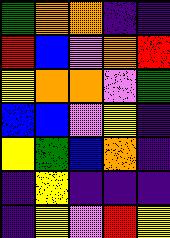[["green", "orange", "orange", "indigo", "indigo"], ["red", "blue", "violet", "orange", "red"], ["yellow", "orange", "orange", "violet", "green"], ["blue", "blue", "violet", "yellow", "indigo"], ["yellow", "green", "blue", "orange", "indigo"], ["indigo", "yellow", "indigo", "indigo", "indigo"], ["indigo", "yellow", "violet", "red", "yellow"]]